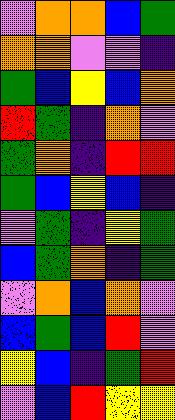[["violet", "orange", "orange", "blue", "green"], ["orange", "orange", "violet", "violet", "indigo"], ["green", "blue", "yellow", "blue", "orange"], ["red", "green", "indigo", "orange", "violet"], ["green", "orange", "indigo", "red", "red"], ["green", "blue", "yellow", "blue", "indigo"], ["violet", "green", "indigo", "yellow", "green"], ["blue", "green", "orange", "indigo", "green"], ["violet", "orange", "blue", "orange", "violet"], ["blue", "green", "blue", "red", "violet"], ["yellow", "blue", "indigo", "green", "red"], ["violet", "blue", "red", "yellow", "yellow"]]